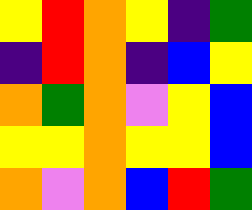[["yellow", "red", "orange", "yellow", "indigo", "green"], ["indigo", "red", "orange", "indigo", "blue", "yellow"], ["orange", "green", "orange", "violet", "yellow", "blue"], ["yellow", "yellow", "orange", "yellow", "yellow", "blue"], ["orange", "violet", "orange", "blue", "red", "green"]]